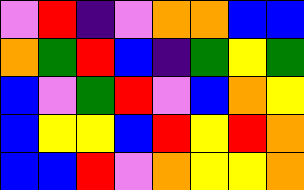[["violet", "red", "indigo", "violet", "orange", "orange", "blue", "blue"], ["orange", "green", "red", "blue", "indigo", "green", "yellow", "green"], ["blue", "violet", "green", "red", "violet", "blue", "orange", "yellow"], ["blue", "yellow", "yellow", "blue", "red", "yellow", "red", "orange"], ["blue", "blue", "red", "violet", "orange", "yellow", "yellow", "orange"]]